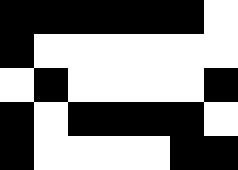[["black", "black", "black", "black", "black", "black", "white"], ["black", "white", "white", "white", "white", "white", "white"], ["white", "black", "white", "white", "white", "white", "black"], ["black", "white", "black", "black", "black", "black", "white"], ["black", "white", "white", "white", "white", "black", "black"]]